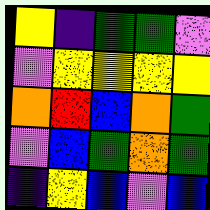[["yellow", "indigo", "green", "green", "violet"], ["violet", "yellow", "yellow", "yellow", "yellow"], ["orange", "red", "blue", "orange", "green"], ["violet", "blue", "green", "orange", "green"], ["indigo", "yellow", "blue", "violet", "blue"]]